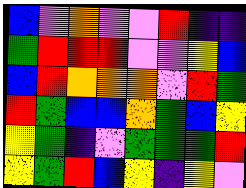[["blue", "violet", "orange", "violet", "violet", "red", "indigo", "indigo"], ["green", "red", "red", "red", "violet", "violet", "yellow", "blue"], ["blue", "red", "orange", "orange", "orange", "violet", "red", "green"], ["red", "green", "blue", "blue", "orange", "green", "blue", "yellow"], ["yellow", "green", "indigo", "violet", "green", "green", "green", "red"], ["yellow", "green", "red", "blue", "yellow", "indigo", "yellow", "violet"]]